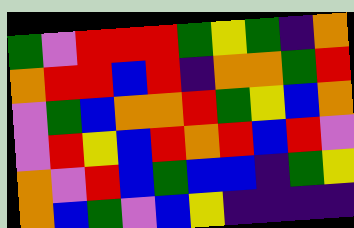[["green", "violet", "red", "red", "red", "green", "yellow", "green", "indigo", "orange"], ["orange", "red", "red", "blue", "red", "indigo", "orange", "orange", "green", "red"], ["violet", "green", "blue", "orange", "orange", "red", "green", "yellow", "blue", "orange"], ["violet", "red", "yellow", "blue", "red", "orange", "red", "blue", "red", "violet"], ["orange", "violet", "red", "blue", "green", "blue", "blue", "indigo", "green", "yellow"], ["orange", "blue", "green", "violet", "blue", "yellow", "indigo", "indigo", "indigo", "indigo"]]